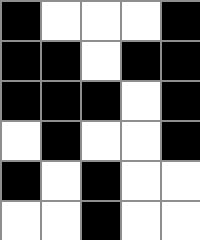[["black", "white", "white", "white", "black"], ["black", "black", "white", "black", "black"], ["black", "black", "black", "white", "black"], ["white", "black", "white", "white", "black"], ["black", "white", "black", "white", "white"], ["white", "white", "black", "white", "white"]]